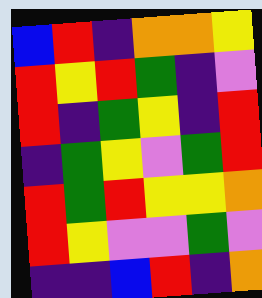[["blue", "red", "indigo", "orange", "orange", "yellow"], ["red", "yellow", "red", "green", "indigo", "violet"], ["red", "indigo", "green", "yellow", "indigo", "red"], ["indigo", "green", "yellow", "violet", "green", "red"], ["red", "green", "red", "yellow", "yellow", "orange"], ["red", "yellow", "violet", "violet", "green", "violet"], ["indigo", "indigo", "blue", "red", "indigo", "orange"]]